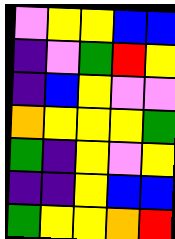[["violet", "yellow", "yellow", "blue", "blue"], ["indigo", "violet", "green", "red", "yellow"], ["indigo", "blue", "yellow", "violet", "violet"], ["orange", "yellow", "yellow", "yellow", "green"], ["green", "indigo", "yellow", "violet", "yellow"], ["indigo", "indigo", "yellow", "blue", "blue"], ["green", "yellow", "yellow", "orange", "red"]]